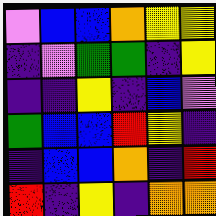[["violet", "blue", "blue", "orange", "yellow", "yellow"], ["indigo", "violet", "green", "green", "indigo", "yellow"], ["indigo", "indigo", "yellow", "indigo", "blue", "violet"], ["green", "blue", "blue", "red", "yellow", "indigo"], ["indigo", "blue", "blue", "orange", "indigo", "red"], ["red", "indigo", "yellow", "indigo", "orange", "orange"]]